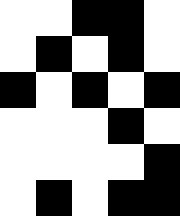[["white", "white", "black", "black", "white"], ["white", "black", "white", "black", "white"], ["black", "white", "black", "white", "black"], ["white", "white", "white", "black", "white"], ["white", "white", "white", "white", "black"], ["white", "black", "white", "black", "black"]]